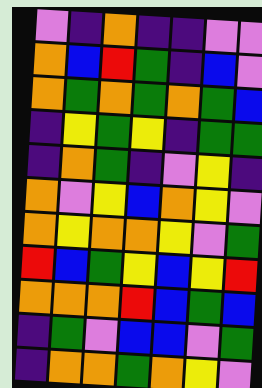[["violet", "indigo", "orange", "indigo", "indigo", "violet", "violet"], ["orange", "blue", "red", "green", "indigo", "blue", "violet"], ["orange", "green", "orange", "green", "orange", "green", "blue"], ["indigo", "yellow", "green", "yellow", "indigo", "green", "green"], ["indigo", "orange", "green", "indigo", "violet", "yellow", "indigo"], ["orange", "violet", "yellow", "blue", "orange", "yellow", "violet"], ["orange", "yellow", "orange", "orange", "yellow", "violet", "green"], ["red", "blue", "green", "yellow", "blue", "yellow", "red"], ["orange", "orange", "orange", "red", "blue", "green", "blue"], ["indigo", "green", "violet", "blue", "blue", "violet", "green"], ["indigo", "orange", "orange", "green", "orange", "yellow", "violet"]]